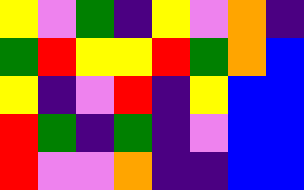[["yellow", "violet", "green", "indigo", "yellow", "violet", "orange", "indigo"], ["green", "red", "yellow", "yellow", "red", "green", "orange", "blue"], ["yellow", "indigo", "violet", "red", "indigo", "yellow", "blue", "blue"], ["red", "green", "indigo", "green", "indigo", "violet", "blue", "blue"], ["red", "violet", "violet", "orange", "indigo", "indigo", "blue", "blue"]]